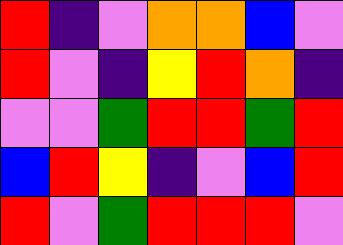[["red", "indigo", "violet", "orange", "orange", "blue", "violet"], ["red", "violet", "indigo", "yellow", "red", "orange", "indigo"], ["violet", "violet", "green", "red", "red", "green", "red"], ["blue", "red", "yellow", "indigo", "violet", "blue", "red"], ["red", "violet", "green", "red", "red", "red", "violet"]]